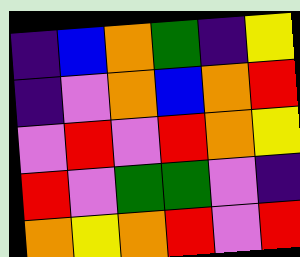[["indigo", "blue", "orange", "green", "indigo", "yellow"], ["indigo", "violet", "orange", "blue", "orange", "red"], ["violet", "red", "violet", "red", "orange", "yellow"], ["red", "violet", "green", "green", "violet", "indigo"], ["orange", "yellow", "orange", "red", "violet", "red"]]